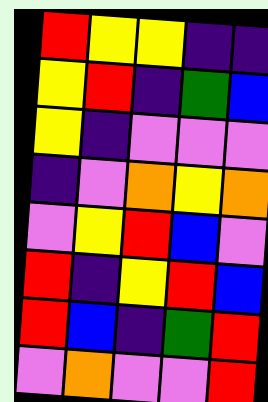[["red", "yellow", "yellow", "indigo", "indigo"], ["yellow", "red", "indigo", "green", "blue"], ["yellow", "indigo", "violet", "violet", "violet"], ["indigo", "violet", "orange", "yellow", "orange"], ["violet", "yellow", "red", "blue", "violet"], ["red", "indigo", "yellow", "red", "blue"], ["red", "blue", "indigo", "green", "red"], ["violet", "orange", "violet", "violet", "red"]]